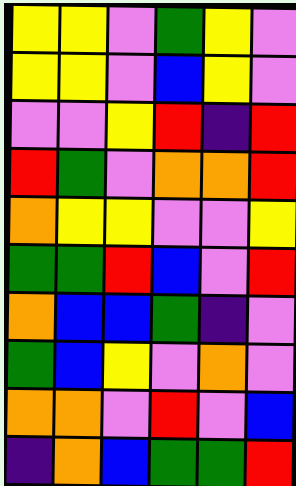[["yellow", "yellow", "violet", "green", "yellow", "violet"], ["yellow", "yellow", "violet", "blue", "yellow", "violet"], ["violet", "violet", "yellow", "red", "indigo", "red"], ["red", "green", "violet", "orange", "orange", "red"], ["orange", "yellow", "yellow", "violet", "violet", "yellow"], ["green", "green", "red", "blue", "violet", "red"], ["orange", "blue", "blue", "green", "indigo", "violet"], ["green", "blue", "yellow", "violet", "orange", "violet"], ["orange", "orange", "violet", "red", "violet", "blue"], ["indigo", "orange", "blue", "green", "green", "red"]]